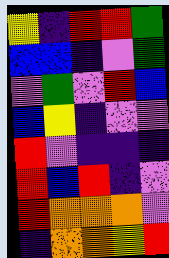[["yellow", "indigo", "red", "red", "green"], ["blue", "blue", "indigo", "violet", "green"], ["violet", "green", "violet", "red", "blue"], ["blue", "yellow", "indigo", "violet", "violet"], ["red", "violet", "indigo", "indigo", "indigo"], ["red", "blue", "red", "indigo", "violet"], ["red", "orange", "orange", "orange", "violet"], ["indigo", "orange", "orange", "yellow", "red"]]